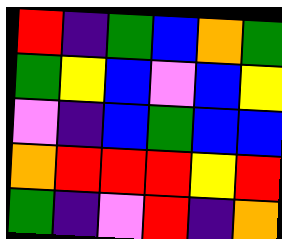[["red", "indigo", "green", "blue", "orange", "green"], ["green", "yellow", "blue", "violet", "blue", "yellow"], ["violet", "indigo", "blue", "green", "blue", "blue"], ["orange", "red", "red", "red", "yellow", "red"], ["green", "indigo", "violet", "red", "indigo", "orange"]]